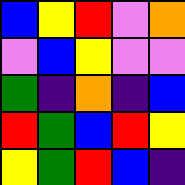[["blue", "yellow", "red", "violet", "orange"], ["violet", "blue", "yellow", "violet", "violet"], ["green", "indigo", "orange", "indigo", "blue"], ["red", "green", "blue", "red", "yellow"], ["yellow", "green", "red", "blue", "indigo"]]